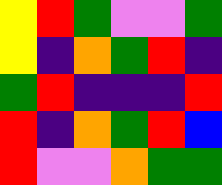[["yellow", "red", "green", "violet", "violet", "green"], ["yellow", "indigo", "orange", "green", "red", "indigo"], ["green", "red", "indigo", "indigo", "indigo", "red"], ["red", "indigo", "orange", "green", "red", "blue"], ["red", "violet", "violet", "orange", "green", "green"]]